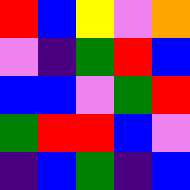[["red", "blue", "yellow", "violet", "orange"], ["violet", "indigo", "green", "red", "blue"], ["blue", "blue", "violet", "green", "red"], ["green", "red", "red", "blue", "violet"], ["indigo", "blue", "green", "indigo", "blue"]]